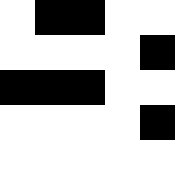[["white", "black", "black", "white", "white"], ["white", "white", "white", "white", "black"], ["black", "black", "black", "white", "white"], ["white", "white", "white", "white", "black"], ["white", "white", "white", "white", "white"]]